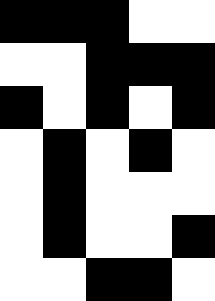[["black", "black", "black", "white", "white"], ["white", "white", "black", "black", "black"], ["black", "white", "black", "white", "black"], ["white", "black", "white", "black", "white"], ["white", "black", "white", "white", "white"], ["white", "black", "white", "white", "black"], ["white", "white", "black", "black", "white"]]